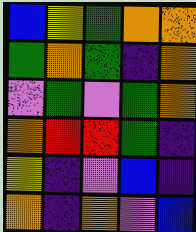[["blue", "yellow", "green", "orange", "orange"], ["green", "orange", "green", "indigo", "orange"], ["violet", "green", "violet", "green", "orange"], ["orange", "red", "red", "green", "indigo"], ["yellow", "indigo", "violet", "blue", "indigo"], ["orange", "indigo", "orange", "violet", "blue"]]